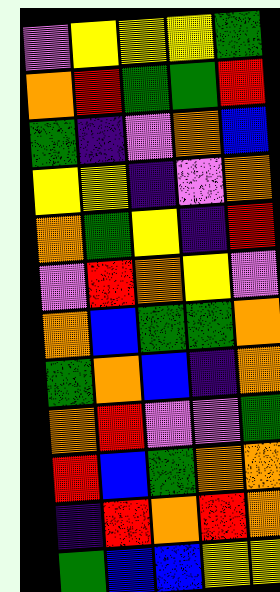[["violet", "yellow", "yellow", "yellow", "green"], ["orange", "red", "green", "green", "red"], ["green", "indigo", "violet", "orange", "blue"], ["yellow", "yellow", "indigo", "violet", "orange"], ["orange", "green", "yellow", "indigo", "red"], ["violet", "red", "orange", "yellow", "violet"], ["orange", "blue", "green", "green", "orange"], ["green", "orange", "blue", "indigo", "orange"], ["orange", "red", "violet", "violet", "green"], ["red", "blue", "green", "orange", "orange"], ["indigo", "red", "orange", "red", "orange"], ["green", "blue", "blue", "yellow", "yellow"]]